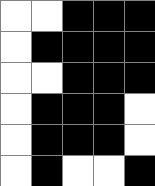[["white", "white", "black", "black", "black"], ["white", "black", "black", "black", "black"], ["white", "white", "black", "black", "black"], ["white", "black", "black", "black", "white"], ["white", "black", "black", "black", "white"], ["white", "black", "white", "white", "black"]]